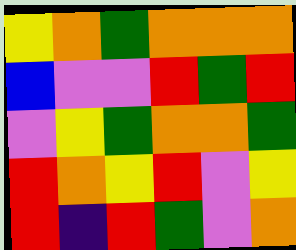[["yellow", "orange", "green", "orange", "orange", "orange"], ["blue", "violet", "violet", "red", "green", "red"], ["violet", "yellow", "green", "orange", "orange", "green"], ["red", "orange", "yellow", "red", "violet", "yellow"], ["red", "indigo", "red", "green", "violet", "orange"]]